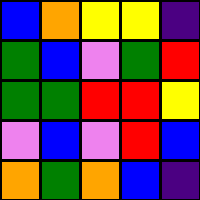[["blue", "orange", "yellow", "yellow", "indigo"], ["green", "blue", "violet", "green", "red"], ["green", "green", "red", "red", "yellow"], ["violet", "blue", "violet", "red", "blue"], ["orange", "green", "orange", "blue", "indigo"]]